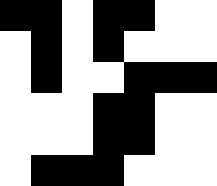[["black", "black", "white", "black", "black", "white", "white"], ["white", "black", "white", "black", "white", "white", "white"], ["white", "black", "white", "white", "black", "black", "black"], ["white", "white", "white", "black", "black", "white", "white"], ["white", "white", "white", "black", "black", "white", "white"], ["white", "black", "black", "black", "white", "white", "white"]]